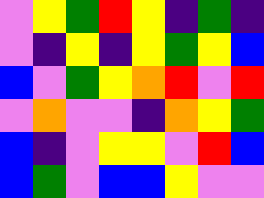[["violet", "yellow", "green", "red", "yellow", "indigo", "green", "indigo"], ["violet", "indigo", "yellow", "indigo", "yellow", "green", "yellow", "blue"], ["blue", "violet", "green", "yellow", "orange", "red", "violet", "red"], ["violet", "orange", "violet", "violet", "indigo", "orange", "yellow", "green"], ["blue", "indigo", "violet", "yellow", "yellow", "violet", "red", "blue"], ["blue", "green", "violet", "blue", "blue", "yellow", "violet", "violet"]]